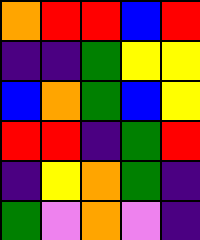[["orange", "red", "red", "blue", "red"], ["indigo", "indigo", "green", "yellow", "yellow"], ["blue", "orange", "green", "blue", "yellow"], ["red", "red", "indigo", "green", "red"], ["indigo", "yellow", "orange", "green", "indigo"], ["green", "violet", "orange", "violet", "indigo"]]